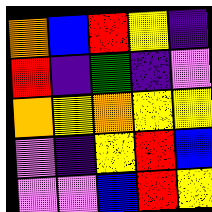[["orange", "blue", "red", "yellow", "indigo"], ["red", "indigo", "green", "indigo", "violet"], ["orange", "yellow", "orange", "yellow", "yellow"], ["violet", "indigo", "yellow", "red", "blue"], ["violet", "violet", "blue", "red", "yellow"]]